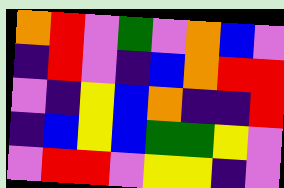[["orange", "red", "violet", "green", "violet", "orange", "blue", "violet"], ["indigo", "red", "violet", "indigo", "blue", "orange", "red", "red"], ["violet", "indigo", "yellow", "blue", "orange", "indigo", "indigo", "red"], ["indigo", "blue", "yellow", "blue", "green", "green", "yellow", "violet"], ["violet", "red", "red", "violet", "yellow", "yellow", "indigo", "violet"]]